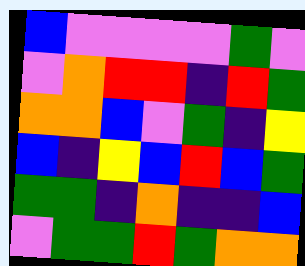[["blue", "violet", "violet", "violet", "violet", "green", "violet"], ["violet", "orange", "red", "red", "indigo", "red", "green"], ["orange", "orange", "blue", "violet", "green", "indigo", "yellow"], ["blue", "indigo", "yellow", "blue", "red", "blue", "green"], ["green", "green", "indigo", "orange", "indigo", "indigo", "blue"], ["violet", "green", "green", "red", "green", "orange", "orange"]]